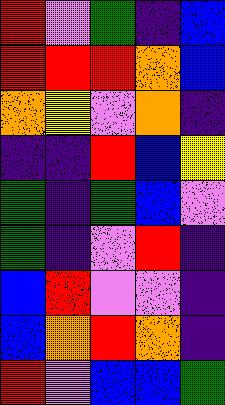[["red", "violet", "green", "indigo", "blue"], ["red", "red", "red", "orange", "blue"], ["orange", "yellow", "violet", "orange", "indigo"], ["indigo", "indigo", "red", "blue", "yellow"], ["green", "indigo", "green", "blue", "violet"], ["green", "indigo", "violet", "red", "indigo"], ["blue", "red", "violet", "violet", "indigo"], ["blue", "orange", "red", "orange", "indigo"], ["red", "violet", "blue", "blue", "green"]]